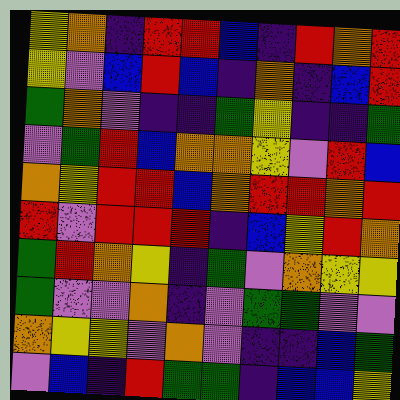[["yellow", "orange", "indigo", "red", "red", "blue", "indigo", "red", "orange", "red"], ["yellow", "violet", "blue", "red", "blue", "indigo", "orange", "indigo", "blue", "red"], ["green", "orange", "violet", "indigo", "indigo", "green", "yellow", "indigo", "indigo", "green"], ["violet", "green", "red", "blue", "orange", "orange", "yellow", "violet", "red", "blue"], ["orange", "yellow", "red", "red", "blue", "orange", "red", "red", "orange", "red"], ["red", "violet", "red", "red", "red", "indigo", "blue", "yellow", "red", "orange"], ["green", "red", "orange", "yellow", "indigo", "green", "violet", "orange", "yellow", "yellow"], ["green", "violet", "violet", "orange", "indigo", "violet", "green", "green", "violet", "violet"], ["orange", "yellow", "yellow", "violet", "orange", "violet", "indigo", "indigo", "blue", "green"], ["violet", "blue", "indigo", "red", "green", "green", "indigo", "blue", "blue", "yellow"]]